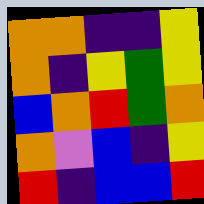[["orange", "orange", "indigo", "indigo", "yellow"], ["orange", "indigo", "yellow", "green", "yellow"], ["blue", "orange", "red", "green", "orange"], ["orange", "violet", "blue", "indigo", "yellow"], ["red", "indigo", "blue", "blue", "red"]]